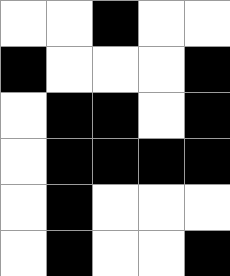[["white", "white", "black", "white", "white"], ["black", "white", "white", "white", "black"], ["white", "black", "black", "white", "black"], ["white", "black", "black", "black", "black"], ["white", "black", "white", "white", "white"], ["white", "black", "white", "white", "black"]]